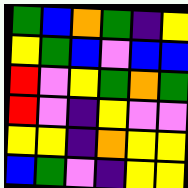[["green", "blue", "orange", "green", "indigo", "yellow"], ["yellow", "green", "blue", "violet", "blue", "blue"], ["red", "violet", "yellow", "green", "orange", "green"], ["red", "violet", "indigo", "yellow", "violet", "violet"], ["yellow", "yellow", "indigo", "orange", "yellow", "yellow"], ["blue", "green", "violet", "indigo", "yellow", "yellow"]]